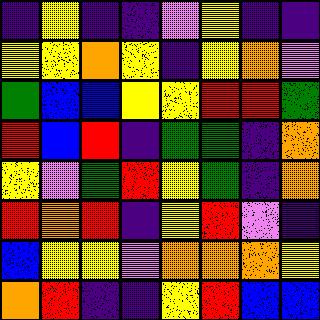[["indigo", "yellow", "indigo", "indigo", "violet", "yellow", "indigo", "indigo"], ["yellow", "yellow", "orange", "yellow", "indigo", "yellow", "orange", "violet"], ["green", "blue", "blue", "yellow", "yellow", "red", "red", "green"], ["red", "blue", "red", "indigo", "green", "green", "indigo", "orange"], ["yellow", "violet", "green", "red", "yellow", "green", "indigo", "orange"], ["red", "orange", "red", "indigo", "yellow", "red", "violet", "indigo"], ["blue", "yellow", "yellow", "violet", "orange", "orange", "orange", "yellow"], ["orange", "red", "indigo", "indigo", "yellow", "red", "blue", "blue"]]